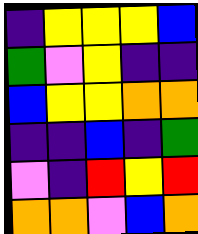[["indigo", "yellow", "yellow", "yellow", "blue"], ["green", "violet", "yellow", "indigo", "indigo"], ["blue", "yellow", "yellow", "orange", "orange"], ["indigo", "indigo", "blue", "indigo", "green"], ["violet", "indigo", "red", "yellow", "red"], ["orange", "orange", "violet", "blue", "orange"]]